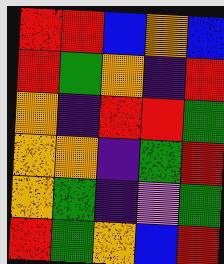[["red", "red", "blue", "orange", "blue"], ["red", "green", "orange", "indigo", "red"], ["orange", "indigo", "red", "red", "green"], ["orange", "orange", "indigo", "green", "red"], ["orange", "green", "indigo", "violet", "green"], ["red", "green", "orange", "blue", "red"]]